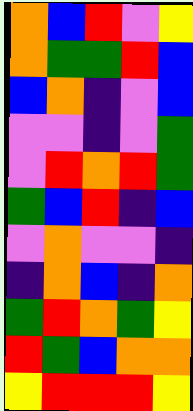[["orange", "blue", "red", "violet", "yellow"], ["orange", "green", "green", "red", "blue"], ["blue", "orange", "indigo", "violet", "blue"], ["violet", "violet", "indigo", "violet", "green"], ["violet", "red", "orange", "red", "green"], ["green", "blue", "red", "indigo", "blue"], ["violet", "orange", "violet", "violet", "indigo"], ["indigo", "orange", "blue", "indigo", "orange"], ["green", "red", "orange", "green", "yellow"], ["red", "green", "blue", "orange", "orange"], ["yellow", "red", "red", "red", "yellow"]]